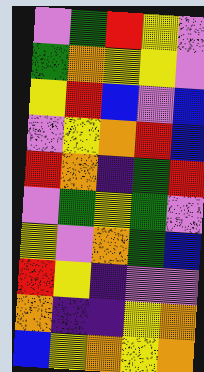[["violet", "green", "red", "yellow", "violet"], ["green", "orange", "yellow", "yellow", "violet"], ["yellow", "red", "blue", "violet", "blue"], ["violet", "yellow", "orange", "red", "blue"], ["red", "orange", "indigo", "green", "red"], ["violet", "green", "yellow", "green", "violet"], ["yellow", "violet", "orange", "green", "blue"], ["red", "yellow", "indigo", "violet", "violet"], ["orange", "indigo", "indigo", "yellow", "orange"], ["blue", "yellow", "orange", "yellow", "orange"]]